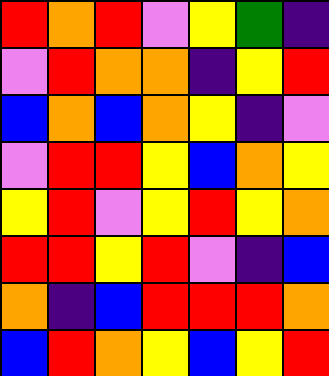[["red", "orange", "red", "violet", "yellow", "green", "indigo"], ["violet", "red", "orange", "orange", "indigo", "yellow", "red"], ["blue", "orange", "blue", "orange", "yellow", "indigo", "violet"], ["violet", "red", "red", "yellow", "blue", "orange", "yellow"], ["yellow", "red", "violet", "yellow", "red", "yellow", "orange"], ["red", "red", "yellow", "red", "violet", "indigo", "blue"], ["orange", "indigo", "blue", "red", "red", "red", "orange"], ["blue", "red", "orange", "yellow", "blue", "yellow", "red"]]